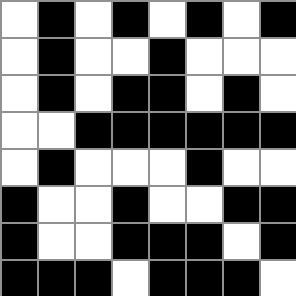[["white", "black", "white", "black", "white", "black", "white", "black"], ["white", "black", "white", "white", "black", "white", "white", "white"], ["white", "black", "white", "black", "black", "white", "black", "white"], ["white", "white", "black", "black", "black", "black", "black", "black"], ["white", "black", "white", "white", "white", "black", "white", "white"], ["black", "white", "white", "black", "white", "white", "black", "black"], ["black", "white", "white", "black", "black", "black", "white", "black"], ["black", "black", "black", "white", "black", "black", "black", "white"]]